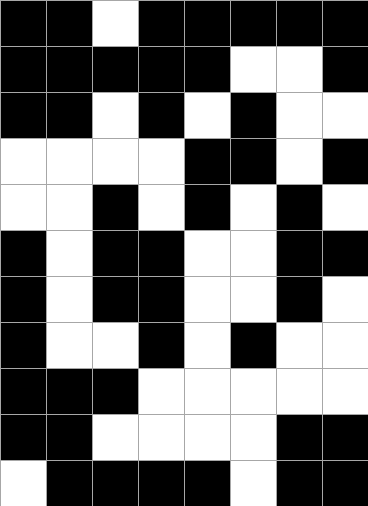[["black", "black", "white", "black", "black", "black", "black", "black"], ["black", "black", "black", "black", "black", "white", "white", "black"], ["black", "black", "white", "black", "white", "black", "white", "white"], ["white", "white", "white", "white", "black", "black", "white", "black"], ["white", "white", "black", "white", "black", "white", "black", "white"], ["black", "white", "black", "black", "white", "white", "black", "black"], ["black", "white", "black", "black", "white", "white", "black", "white"], ["black", "white", "white", "black", "white", "black", "white", "white"], ["black", "black", "black", "white", "white", "white", "white", "white"], ["black", "black", "white", "white", "white", "white", "black", "black"], ["white", "black", "black", "black", "black", "white", "black", "black"]]